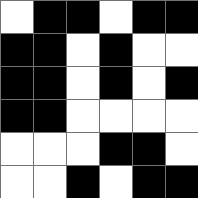[["white", "black", "black", "white", "black", "black"], ["black", "black", "white", "black", "white", "white"], ["black", "black", "white", "black", "white", "black"], ["black", "black", "white", "white", "white", "white"], ["white", "white", "white", "black", "black", "white"], ["white", "white", "black", "white", "black", "black"]]